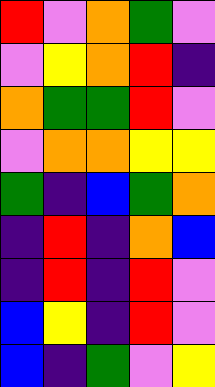[["red", "violet", "orange", "green", "violet"], ["violet", "yellow", "orange", "red", "indigo"], ["orange", "green", "green", "red", "violet"], ["violet", "orange", "orange", "yellow", "yellow"], ["green", "indigo", "blue", "green", "orange"], ["indigo", "red", "indigo", "orange", "blue"], ["indigo", "red", "indigo", "red", "violet"], ["blue", "yellow", "indigo", "red", "violet"], ["blue", "indigo", "green", "violet", "yellow"]]